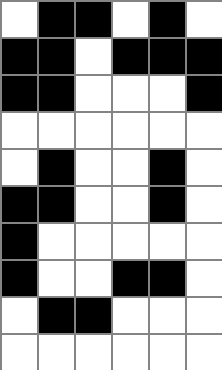[["white", "black", "black", "white", "black", "white"], ["black", "black", "white", "black", "black", "black"], ["black", "black", "white", "white", "white", "black"], ["white", "white", "white", "white", "white", "white"], ["white", "black", "white", "white", "black", "white"], ["black", "black", "white", "white", "black", "white"], ["black", "white", "white", "white", "white", "white"], ["black", "white", "white", "black", "black", "white"], ["white", "black", "black", "white", "white", "white"], ["white", "white", "white", "white", "white", "white"]]